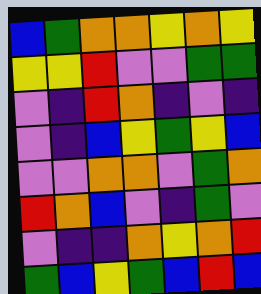[["blue", "green", "orange", "orange", "yellow", "orange", "yellow"], ["yellow", "yellow", "red", "violet", "violet", "green", "green"], ["violet", "indigo", "red", "orange", "indigo", "violet", "indigo"], ["violet", "indigo", "blue", "yellow", "green", "yellow", "blue"], ["violet", "violet", "orange", "orange", "violet", "green", "orange"], ["red", "orange", "blue", "violet", "indigo", "green", "violet"], ["violet", "indigo", "indigo", "orange", "yellow", "orange", "red"], ["green", "blue", "yellow", "green", "blue", "red", "blue"]]